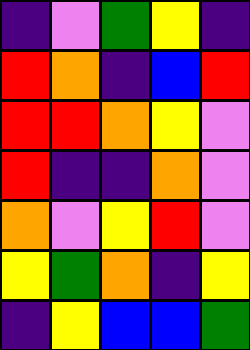[["indigo", "violet", "green", "yellow", "indigo"], ["red", "orange", "indigo", "blue", "red"], ["red", "red", "orange", "yellow", "violet"], ["red", "indigo", "indigo", "orange", "violet"], ["orange", "violet", "yellow", "red", "violet"], ["yellow", "green", "orange", "indigo", "yellow"], ["indigo", "yellow", "blue", "blue", "green"]]